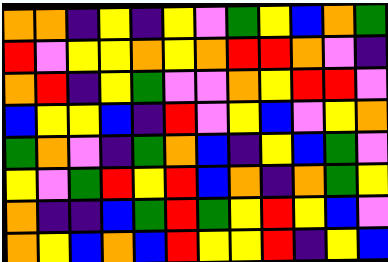[["orange", "orange", "indigo", "yellow", "indigo", "yellow", "violet", "green", "yellow", "blue", "orange", "green"], ["red", "violet", "yellow", "yellow", "orange", "yellow", "orange", "red", "red", "orange", "violet", "indigo"], ["orange", "red", "indigo", "yellow", "green", "violet", "violet", "orange", "yellow", "red", "red", "violet"], ["blue", "yellow", "yellow", "blue", "indigo", "red", "violet", "yellow", "blue", "violet", "yellow", "orange"], ["green", "orange", "violet", "indigo", "green", "orange", "blue", "indigo", "yellow", "blue", "green", "violet"], ["yellow", "violet", "green", "red", "yellow", "red", "blue", "orange", "indigo", "orange", "green", "yellow"], ["orange", "indigo", "indigo", "blue", "green", "red", "green", "yellow", "red", "yellow", "blue", "violet"], ["orange", "yellow", "blue", "orange", "blue", "red", "yellow", "yellow", "red", "indigo", "yellow", "blue"]]